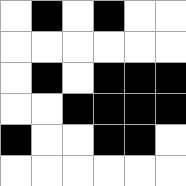[["white", "black", "white", "black", "white", "white"], ["white", "white", "white", "white", "white", "white"], ["white", "black", "white", "black", "black", "black"], ["white", "white", "black", "black", "black", "black"], ["black", "white", "white", "black", "black", "white"], ["white", "white", "white", "white", "white", "white"]]